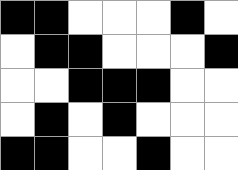[["black", "black", "white", "white", "white", "black", "white"], ["white", "black", "black", "white", "white", "white", "black"], ["white", "white", "black", "black", "black", "white", "white"], ["white", "black", "white", "black", "white", "white", "white"], ["black", "black", "white", "white", "black", "white", "white"]]